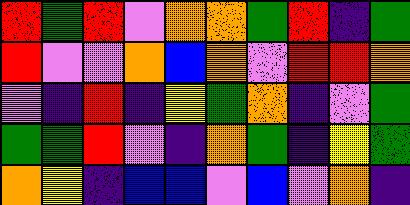[["red", "green", "red", "violet", "orange", "orange", "green", "red", "indigo", "green"], ["red", "violet", "violet", "orange", "blue", "orange", "violet", "red", "red", "orange"], ["violet", "indigo", "red", "indigo", "yellow", "green", "orange", "indigo", "violet", "green"], ["green", "green", "red", "violet", "indigo", "orange", "green", "indigo", "yellow", "green"], ["orange", "yellow", "indigo", "blue", "blue", "violet", "blue", "violet", "orange", "indigo"]]